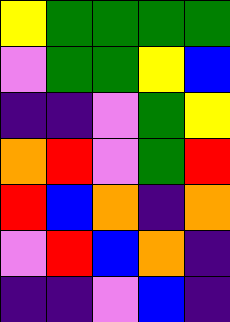[["yellow", "green", "green", "green", "green"], ["violet", "green", "green", "yellow", "blue"], ["indigo", "indigo", "violet", "green", "yellow"], ["orange", "red", "violet", "green", "red"], ["red", "blue", "orange", "indigo", "orange"], ["violet", "red", "blue", "orange", "indigo"], ["indigo", "indigo", "violet", "blue", "indigo"]]